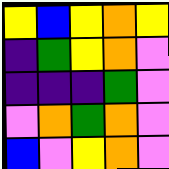[["yellow", "blue", "yellow", "orange", "yellow"], ["indigo", "green", "yellow", "orange", "violet"], ["indigo", "indigo", "indigo", "green", "violet"], ["violet", "orange", "green", "orange", "violet"], ["blue", "violet", "yellow", "orange", "violet"]]